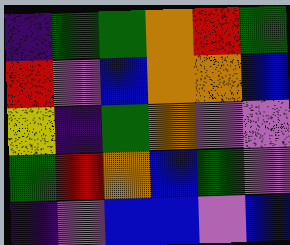[["indigo", "green", "green", "orange", "red", "green"], ["red", "violet", "blue", "orange", "orange", "blue"], ["yellow", "indigo", "green", "orange", "violet", "violet"], ["green", "red", "orange", "blue", "green", "violet"], ["indigo", "violet", "blue", "blue", "violet", "blue"]]